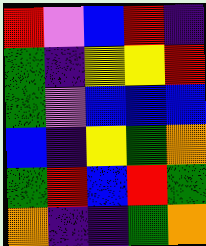[["red", "violet", "blue", "red", "indigo"], ["green", "indigo", "yellow", "yellow", "red"], ["green", "violet", "blue", "blue", "blue"], ["blue", "indigo", "yellow", "green", "orange"], ["green", "red", "blue", "red", "green"], ["orange", "indigo", "indigo", "green", "orange"]]